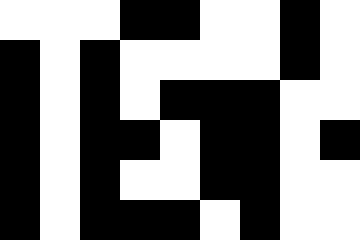[["white", "white", "white", "black", "black", "white", "white", "black", "white"], ["black", "white", "black", "white", "white", "white", "white", "black", "white"], ["black", "white", "black", "white", "black", "black", "black", "white", "white"], ["black", "white", "black", "black", "white", "black", "black", "white", "black"], ["black", "white", "black", "white", "white", "black", "black", "white", "white"], ["black", "white", "black", "black", "black", "white", "black", "white", "white"]]